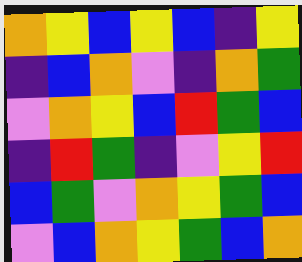[["orange", "yellow", "blue", "yellow", "blue", "indigo", "yellow"], ["indigo", "blue", "orange", "violet", "indigo", "orange", "green"], ["violet", "orange", "yellow", "blue", "red", "green", "blue"], ["indigo", "red", "green", "indigo", "violet", "yellow", "red"], ["blue", "green", "violet", "orange", "yellow", "green", "blue"], ["violet", "blue", "orange", "yellow", "green", "blue", "orange"]]